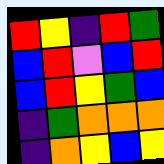[["red", "yellow", "indigo", "red", "green"], ["blue", "red", "violet", "blue", "red"], ["blue", "red", "yellow", "green", "blue"], ["indigo", "green", "orange", "orange", "orange"], ["indigo", "orange", "yellow", "blue", "yellow"]]